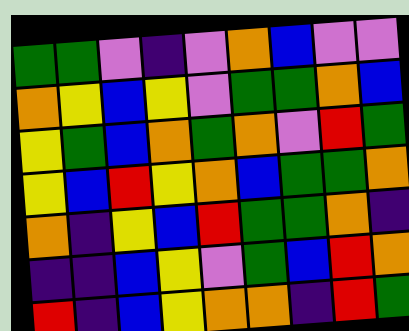[["green", "green", "violet", "indigo", "violet", "orange", "blue", "violet", "violet"], ["orange", "yellow", "blue", "yellow", "violet", "green", "green", "orange", "blue"], ["yellow", "green", "blue", "orange", "green", "orange", "violet", "red", "green"], ["yellow", "blue", "red", "yellow", "orange", "blue", "green", "green", "orange"], ["orange", "indigo", "yellow", "blue", "red", "green", "green", "orange", "indigo"], ["indigo", "indigo", "blue", "yellow", "violet", "green", "blue", "red", "orange"], ["red", "indigo", "blue", "yellow", "orange", "orange", "indigo", "red", "green"]]